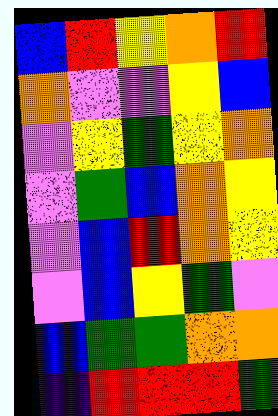[["blue", "red", "yellow", "orange", "red"], ["orange", "violet", "violet", "yellow", "blue"], ["violet", "yellow", "green", "yellow", "orange"], ["violet", "green", "blue", "orange", "yellow"], ["violet", "blue", "red", "orange", "yellow"], ["violet", "blue", "yellow", "green", "violet"], ["blue", "green", "green", "orange", "orange"], ["indigo", "red", "red", "red", "green"]]